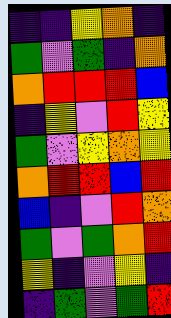[["indigo", "indigo", "yellow", "orange", "indigo"], ["green", "violet", "green", "indigo", "orange"], ["orange", "red", "red", "red", "blue"], ["indigo", "yellow", "violet", "red", "yellow"], ["green", "violet", "yellow", "orange", "yellow"], ["orange", "red", "red", "blue", "red"], ["blue", "indigo", "violet", "red", "orange"], ["green", "violet", "green", "orange", "red"], ["yellow", "indigo", "violet", "yellow", "indigo"], ["indigo", "green", "violet", "green", "red"]]